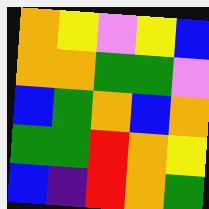[["orange", "yellow", "violet", "yellow", "blue"], ["orange", "orange", "green", "green", "violet"], ["blue", "green", "orange", "blue", "orange"], ["green", "green", "red", "orange", "yellow"], ["blue", "indigo", "red", "orange", "green"]]